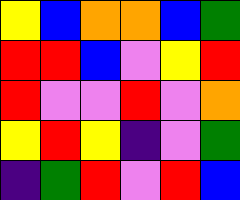[["yellow", "blue", "orange", "orange", "blue", "green"], ["red", "red", "blue", "violet", "yellow", "red"], ["red", "violet", "violet", "red", "violet", "orange"], ["yellow", "red", "yellow", "indigo", "violet", "green"], ["indigo", "green", "red", "violet", "red", "blue"]]